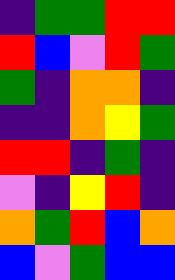[["indigo", "green", "green", "red", "red"], ["red", "blue", "violet", "red", "green"], ["green", "indigo", "orange", "orange", "indigo"], ["indigo", "indigo", "orange", "yellow", "green"], ["red", "red", "indigo", "green", "indigo"], ["violet", "indigo", "yellow", "red", "indigo"], ["orange", "green", "red", "blue", "orange"], ["blue", "violet", "green", "blue", "blue"]]